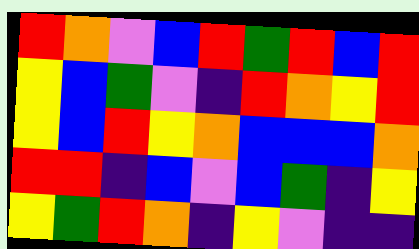[["red", "orange", "violet", "blue", "red", "green", "red", "blue", "red"], ["yellow", "blue", "green", "violet", "indigo", "red", "orange", "yellow", "red"], ["yellow", "blue", "red", "yellow", "orange", "blue", "blue", "blue", "orange"], ["red", "red", "indigo", "blue", "violet", "blue", "green", "indigo", "yellow"], ["yellow", "green", "red", "orange", "indigo", "yellow", "violet", "indigo", "indigo"]]